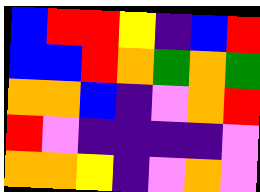[["blue", "red", "red", "yellow", "indigo", "blue", "red"], ["blue", "blue", "red", "orange", "green", "orange", "green"], ["orange", "orange", "blue", "indigo", "violet", "orange", "red"], ["red", "violet", "indigo", "indigo", "indigo", "indigo", "violet"], ["orange", "orange", "yellow", "indigo", "violet", "orange", "violet"]]